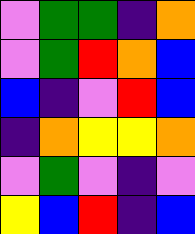[["violet", "green", "green", "indigo", "orange"], ["violet", "green", "red", "orange", "blue"], ["blue", "indigo", "violet", "red", "blue"], ["indigo", "orange", "yellow", "yellow", "orange"], ["violet", "green", "violet", "indigo", "violet"], ["yellow", "blue", "red", "indigo", "blue"]]